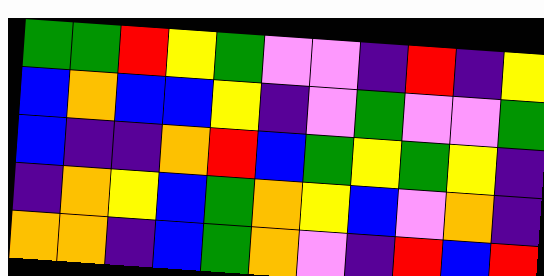[["green", "green", "red", "yellow", "green", "violet", "violet", "indigo", "red", "indigo", "yellow"], ["blue", "orange", "blue", "blue", "yellow", "indigo", "violet", "green", "violet", "violet", "green"], ["blue", "indigo", "indigo", "orange", "red", "blue", "green", "yellow", "green", "yellow", "indigo"], ["indigo", "orange", "yellow", "blue", "green", "orange", "yellow", "blue", "violet", "orange", "indigo"], ["orange", "orange", "indigo", "blue", "green", "orange", "violet", "indigo", "red", "blue", "red"]]